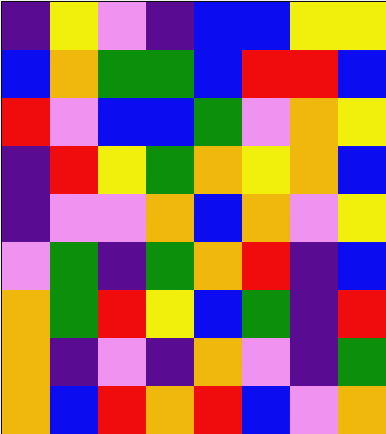[["indigo", "yellow", "violet", "indigo", "blue", "blue", "yellow", "yellow"], ["blue", "orange", "green", "green", "blue", "red", "red", "blue"], ["red", "violet", "blue", "blue", "green", "violet", "orange", "yellow"], ["indigo", "red", "yellow", "green", "orange", "yellow", "orange", "blue"], ["indigo", "violet", "violet", "orange", "blue", "orange", "violet", "yellow"], ["violet", "green", "indigo", "green", "orange", "red", "indigo", "blue"], ["orange", "green", "red", "yellow", "blue", "green", "indigo", "red"], ["orange", "indigo", "violet", "indigo", "orange", "violet", "indigo", "green"], ["orange", "blue", "red", "orange", "red", "blue", "violet", "orange"]]